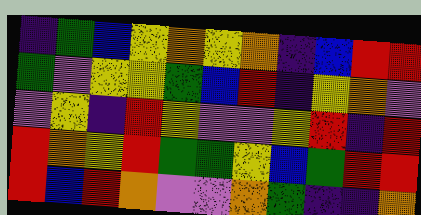[["indigo", "green", "blue", "yellow", "orange", "yellow", "orange", "indigo", "blue", "red", "red"], ["green", "violet", "yellow", "yellow", "green", "blue", "red", "indigo", "yellow", "orange", "violet"], ["violet", "yellow", "indigo", "red", "yellow", "violet", "violet", "yellow", "red", "indigo", "red"], ["red", "orange", "yellow", "red", "green", "green", "yellow", "blue", "green", "red", "red"], ["red", "blue", "red", "orange", "violet", "violet", "orange", "green", "indigo", "indigo", "orange"]]